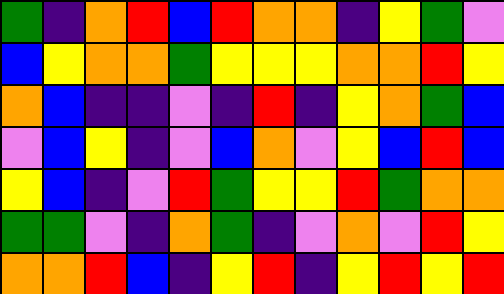[["green", "indigo", "orange", "red", "blue", "red", "orange", "orange", "indigo", "yellow", "green", "violet"], ["blue", "yellow", "orange", "orange", "green", "yellow", "yellow", "yellow", "orange", "orange", "red", "yellow"], ["orange", "blue", "indigo", "indigo", "violet", "indigo", "red", "indigo", "yellow", "orange", "green", "blue"], ["violet", "blue", "yellow", "indigo", "violet", "blue", "orange", "violet", "yellow", "blue", "red", "blue"], ["yellow", "blue", "indigo", "violet", "red", "green", "yellow", "yellow", "red", "green", "orange", "orange"], ["green", "green", "violet", "indigo", "orange", "green", "indigo", "violet", "orange", "violet", "red", "yellow"], ["orange", "orange", "red", "blue", "indigo", "yellow", "red", "indigo", "yellow", "red", "yellow", "red"]]